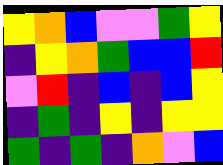[["yellow", "orange", "blue", "violet", "violet", "green", "yellow"], ["indigo", "yellow", "orange", "green", "blue", "blue", "red"], ["violet", "red", "indigo", "blue", "indigo", "blue", "yellow"], ["indigo", "green", "indigo", "yellow", "indigo", "yellow", "yellow"], ["green", "indigo", "green", "indigo", "orange", "violet", "blue"]]